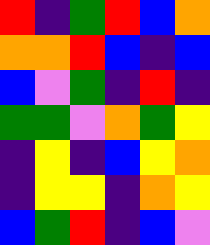[["red", "indigo", "green", "red", "blue", "orange"], ["orange", "orange", "red", "blue", "indigo", "blue"], ["blue", "violet", "green", "indigo", "red", "indigo"], ["green", "green", "violet", "orange", "green", "yellow"], ["indigo", "yellow", "indigo", "blue", "yellow", "orange"], ["indigo", "yellow", "yellow", "indigo", "orange", "yellow"], ["blue", "green", "red", "indigo", "blue", "violet"]]